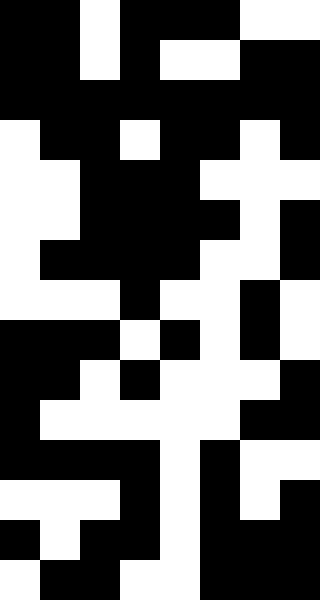[["black", "black", "white", "black", "black", "black", "white", "white"], ["black", "black", "white", "black", "white", "white", "black", "black"], ["black", "black", "black", "black", "black", "black", "black", "black"], ["white", "black", "black", "white", "black", "black", "white", "black"], ["white", "white", "black", "black", "black", "white", "white", "white"], ["white", "white", "black", "black", "black", "black", "white", "black"], ["white", "black", "black", "black", "black", "white", "white", "black"], ["white", "white", "white", "black", "white", "white", "black", "white"], ["black", "black", "black", "white", "black", "white", "black", "white"], ["black", "black", "white", "black", "white", "white", "white", "black"], ["black", "white", "white", "white", "white", "white", "black", "black"], ["black", "black", "black", "black", "white", "black", "white", "white"], ["white", "white", "white", "black", "white", "black", "white", "black"], ["black", "white", "black", "black", "white", "black", "black", "black"], ["white", "black", "black", "white", "white", "black", "black", "black"]]